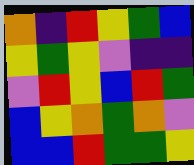[["orange", "indigo", "red", "yellow", "green", "blue"], ["yellow", "green", "yellow", "violet", "indigo", "indigo"], ["violet", "red", "yellow", "blue", "red", "green"], ["blue", "yellow", "orange", "green", "orange", "violet"], ["blue", "blue", "red", "green", "green", "yellow"]]